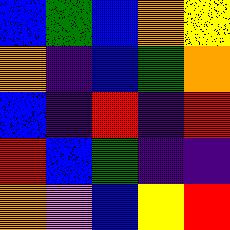[["blue", "green", "blue", "orange", "yellow"], ["orange", "indigo", "blue", "green", "orange"], ["blue", "indigo", "red", "indigo", "red"], ["red", "blue", "green", "indigo", "indigo"], ["orange", "violet", "blue", "yellow", "red"]]